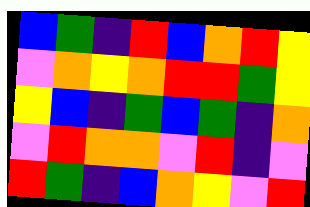[["blue", "green", "indigo", "red", "blue", "orange", "red", "yellow"], ["violet", "orange", "yellow", "orange", "red", "red", "green", "yellow"], ["yellow", "blue", "indigo", "green", "blue", "green", "indigo", "orange"], ["violet", "red", "orange", "orange", "violet", "red", "indigo", "violet"], ["red", "green", "indigo", "blue", "orange", "yellow", "violet", "red"]]